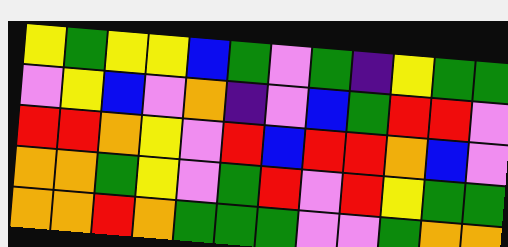[["yellow", "green", "yellow", "yellow", "blue", "green", "violet", "green", "indigo", "yellow", "green", "green"], ["violet", "yellow", "blue", "violet", "orange", "indigo", "violet", "blue", "green", "red", "red", "violet"], ["red", "red", "orange", "yellow", "violet", "red", "blue", "red", "red", "orange", "blue", "violet"], ["orange", "orange", "green", "yellow", "violet", "green", "red", "violet", "red", "yellow", "green", "green"], ["orange", "orange", "red", "orange", "green", "green", "green", "violet", "violet", "green", "orange", "orange"]]